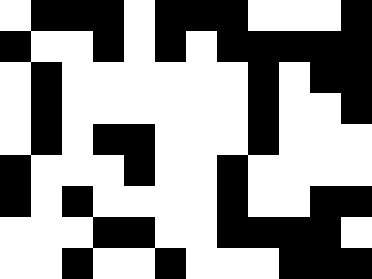[["white", "black", "black", "black", "white", "black", "black", "black", "white", "white", "white", "black"], ["black", "white", "white", "black", "white", "black", "white", "black", "black", "black", "black", "black"], ["white", "black", "white", "white", "white", "white", "white", "white", "black", "white", "black", "black"], ["white", "black", "white", "white", "white", "white", "white", "white", "black", "white", "white", "black"], ["white", "black", "white", "black", "black", "white", "white", "white", "black", "white", "white", "white"], ["black", "white", "white", "white", "black", "white", "white", "black", "white", "white", "white", "white"], ["black", "white", "black", "white", "white", "white", "white", "black", "white", "white", "black", "black"], ["white", "white", "white", "black", "black", "white", "white", "black", "black", "black", "black", "white"], ["white", "white", "black", "white", "white", "black", "white", "white", "white", "black", "black", "black"]]